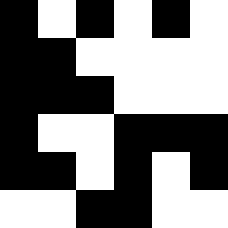[["black", "white", "black", "white", "black", "white"], ["black", "black", "white", "white", "white", "white"], ["black", "black", "black", "white", "white", "white"], ["black", "white", "white", "black", "black", "black"], ["black", "black", "white", "black", "white", "black"], ["white", "white", "black", "black", "white", "white"]]